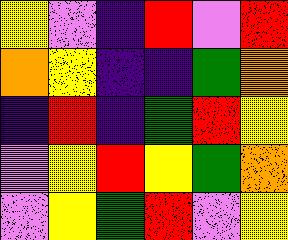[["yellow", "violet", "indigo", "red", "violet", "red"], ["orange", "yellow", "indigo", "indigo", "green", "orange"], ["indigo", "red", "indigo", "green", "red", "yellow"], ["violet", "yellow", "red", "yellow", "green", "orange"], ["violet", "yellow", "green", "red", "violet", "yellow"]]